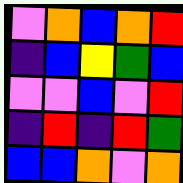[["violet", "orange", "blue", "orange", "red"], ["indigo", "blue", "yellow", "green", "blue"], ["violet", "violet", "blue", "violet", "red"], ["indigo", "red", "indigo", "red", "green"], ["blue", "blue", "orange", "violet", "orange"]]